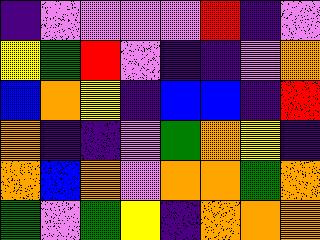[["indigo", "violet", "violet", "violet", "violet", "red", "indigo", "violet"], ["yellow", "green", "red", "violet", "indigo", "indigo", "violet", "orange"], ["blue", "orange", "yellow", "indigo", "blue", "blue", "indigo", "red"], ["orange", "indigo", "indigo", "violet", "green", "orange", "yellow", "indigo"], ["orange", "blue", "orange", "violet", "orange", "orange", "green", "orange"], ["green", "violet", "green", "yellow", "indigo", "orange", "orange", "orange"]]